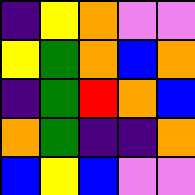[["indigo", "yellow", "orange", "violet", "violet"], ["yellow", "green", "orange", "blue", "orange"], ["indigo", "green", "red", "orange", "blue"], ["orange", "green", "indigo", "indigo", "orange"], ["blue", "yellow", "blue", "violet", "violet"]]